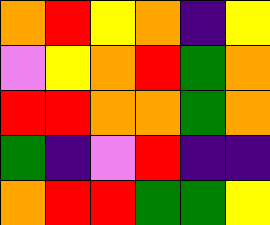[["orange", "red", "yellow", "orange", "indigo", "yellow"], ["violet", "yellow", "orange", "red", "green", "orange"], ["red", "red", "orange", "orange", "green", "orange"], ["green", "indigo", "violet", "red", "indigo", "indigo"], ["orange", "red", "red", "green", "green", "yellow"]]